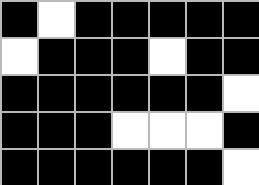[["black", "white", "black", "black", "black", "black", "black"], ["white", "black", "black", "black", "white", "black", "black"], ["black", "black", "black", "black", "black", "black", "white"], ["black", "black", "black", "white", "white", "white", "black"], ["black", "black", "black", "black", "black", "black", "white"]]